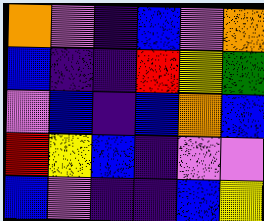[["orange", "violet", "indigo", "blue", "violet", "orange"], ["blue", "indigo", "indigo", "red", "yellow", "green"], ["violet", "blue", "indigo", "blue", "orange", "blue"], ["red", "yellow", "blue", "indigo", "violet", "violet"], ["blue", "violet", "indigo", "indigo", "blue", "yellow"]]